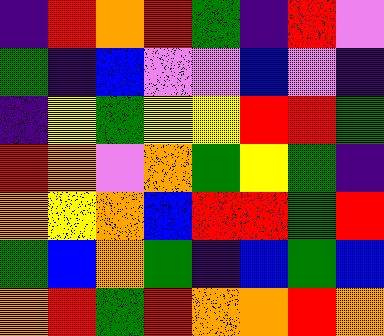[["indigo", "red", "orange", "red", "green", "indigo", "red", "violet"], ["green", "indigo", "blue", "violet", "violet", "blue", "violet", "indigo"], ["indigo", "yellow", "green", "yellow", "yellow", "red", "red", "green"], ["red", "orange", "violet", "orange", "green", "yellow", "green", "indigo"], ["orange", "yellow", "orange", "blue", "red", "red", "green", "red"], ["green", "blue", "orange", "green", "indigo", "blue", "green", "blue"], ["orange", "red", "green", "red", "orange", "orange", "red", "orange"]]